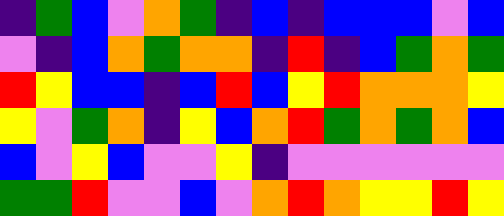[["indigo", "green", "blue", "violet", "orange", "green", "indigo", "blue", "indigo", "blue", "blue", "blue", "violet", "blue"], ["violet", "indigo", "blue", "orange", "green", "orange", "orange", "indigo", "red", "indigo", "blue", "green", "orange", "green"], ["red", "yellow", "blue", "blue", "indigo", "blue", "red", "blue", "yellow", "red", "orange", "orange", "orange", "yellow"], ["yellow", "violet", "green", "orange", "indigo", "yellow", "blue", "orange", "red", "green", "orange", "green", "orange", "blue"], ["blue", "violet", "yellow", "blue", "violet", "violet", "yellow", "indigo", "violet", "violet", "violet", "violet", "violet", "violet"], ["green", "green", "red", "violet", "violet", "blue", "violet", "orange", "red", "orange", "yellow", "yellow", "red", "yellow"]]